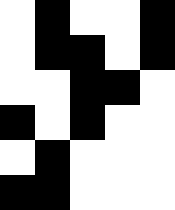[["white", "black", "white", "white", "black"], ["white", "black", "black", "white", "black"], ["white", "white", "black", "black", "white"], ["black", "white", "black", "white", "white"], ["white", "black", "white", "white", "white"], ["black", "black", "white", "white", "white"]]